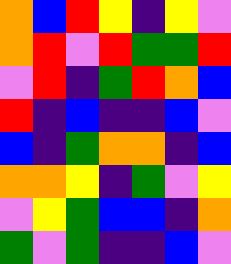[["orange", "blue", "red", "yellow", "indigo", "yellow", "violet"], ["orange", "red", "violet", "red", "green", "green", "red"], ["violet", "red", "indigo", "green", "red", "orange", "blue"], ["red", "indigo", "blue", "indigo", "indigo", "blue", "violet"], ["blue", "indigo", "green", "orange", "orange", "indigo", "blue"], ["orange", "orange", "yellow", "indigo", "green", "violet", "yellow"], ["violet", "yellow", "green", "blue", "blue", "indigo", "orange"], ["green", "violet", "green", "indigo", "indigo", "blue", "violet"]]